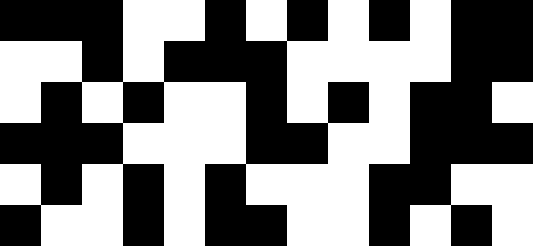[["black", "black", "black", "white", "white", "black", "white", "black", "white", "black", "white", "black", "black"], ["white", "white", "black", "white", "black", "black", "black", "white", "white", "white", "white", "black", "black"], ["white", "black", "white", "black", "white", "white", "black", "white", "black", "white", "black", "black", "white"], ["black", "black", "black", "white", "white", "white", "black", "black", "white", "white", "black", "black", "black"], ["white", "black", "white", "black", "white", "black", "white", "white", "white", "black", "black", "white", "white"], ["black", "white", "white", "black", "white", "black", "black", "white", "white", "black", "white", "black", "white"]]